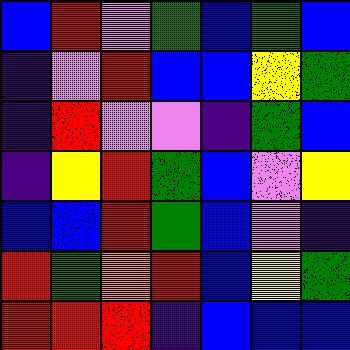[["blue", "red", "violet", "green", "blue", "green", "blue"], ["indigo", "violet", "red", "blue", "blue", "yellow", "green"], ["indigo", "red", "violet", "violet", "indigo", "green", "blue"], ["indigo", "yellow", "red", "green", "blue", "violet", "yellow"], ["blue", "blue", "red", "green", "blue", "violet", "indigo"], ["red", "green", "orange", "red", "blue", "yellow", "green"], ["red", "red", "red", "indigo", "blue", "blue", "blue"]]